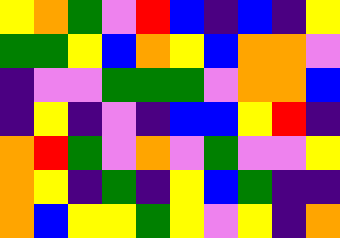[["yellow", "orange", "green", "violet", "red", "blue", "indigo", "blue", "indigo", "yellow"], ["green", "green", "yellow", "blue", "orange", "yellow", "blue", "orange", "orange", "violet"], ["indigo", "violet", "violet", "green", "green", "green", "violet", "orange", "orange", "blue"], ["indigo", "yellow", "indigo", "violet", "indigo", "blue", "blue", "yellow", "red", "indigo"], ["orange", "red", "green", "violet", "orange", "violet", "green", "violet", "violet", "yellow"], ["orange", "yellow", "indigo", "green", "indigo", "yellow", "blue", "green", "indigo", "indigo"], ["orange", "blue", "yellow", "yellow", "green", "yellow", "violet", "yellow", "indigo", "orange"]]